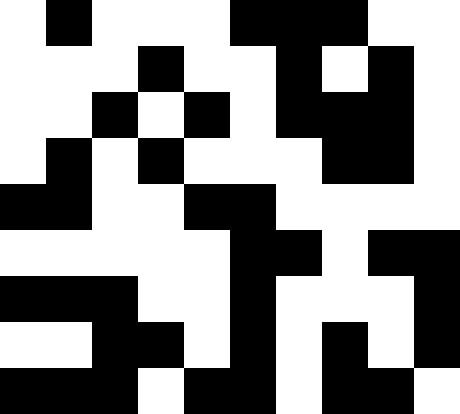[["white", "black", "white", "white", "white", "black", "black", "black", "white", "white"], ["white", "white", "white", "black", "white", "white", "black", "white", "black", "white"], ["white", "white", "black", "white", "black", "white", "black", "black", "black", "white"], ["white", "black", "white", "black", "white", "white", "white", "black", "black", "white"], ["black", "black", "white", "white", "black", "black", "white", "white", "white", "white"], ["white", "white", "white", "white", "white", "black", "black", "white", "black", "black"], ["black", "black", "black", "white", "white", "black", "white", "white", "white", "black"], ["white", "white", "black", "black", "white", "black", "white", "black", "white", "black"], ["black", "black", "black", "white", "black", "black", "white", "black", "black", "white"]]